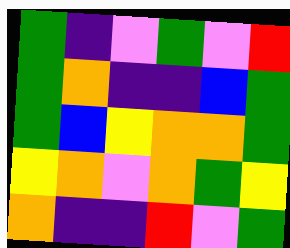[["green", "indigo", "violet", "green", "violet", "red"], ["green", "orange", "indigo", "indigo", "blue", "green"], ["green", "blue", "yellow", "orange", "orange", "green"], ["yellow", "orange", "violet", "orange", "green", "yellow"], ["orange", "indigo", "indigo", "red", "violet", "green"]]